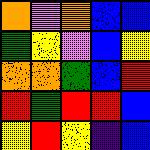[["orange", "violet", "orange", "blue", "blue"], ["green", "yellow", "violet", "blue", "yellow"], ["orange", "orange", "green", "blue", "red"], ["red", "green", "red", "red", "blue"], ["yellow", "red", "yellow", "indigo", "blue"]]